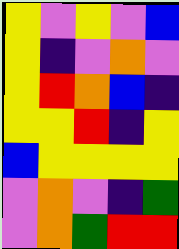[["yellow", "violet", "yellow", "violet", "blue"], ["yellow", "indigo", "violet", "orange", "violet"], ["yellow", "red", "orange", "blue", "indigo"], ["yellow", "yellow", "red", "indigo", "yellow"], ["blue", "yellow", "yellow", "yellow", "yellow"], ["violet", "orange", "violet", "indigo", "green"], ["violet", "orange", "green", "red", "red"]]